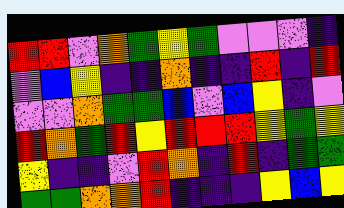[["red", "red", "violet", "orange", "green", "yellow", "green", "violet", "violet", "violet", "indigo"], ["violet", "blue", "yellow", "indigo", "indigo", "orange", "indigo", "indigo", "red", "indigo", "red"], ["violet", "violet", "orange", "green", "green", "blue", "violet", "blue", "yellow", "indigo", "violet"], ["red", "orange", "green", "red", "yellow", "red", "red", "red", "yellow", "green", "yellow"], ["yellow", "indigo", "indigo", "violet", "red", "orange", "indigo", "red", "indigo", "green", "green"], ["green", "green", "orange", "orange", "red", "indigo", "indigo", "indigo", "yellow", "blue", "yellow"]]